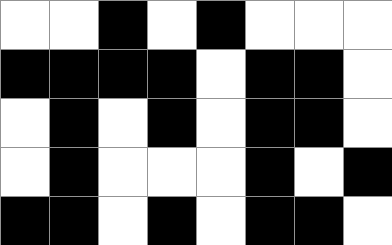[["white", "white", "black", "white", "black", "white", "white", "white"], ["black", "black", "black", "black", "white", "black", "black", "white"], ["white", "black", "white", "black", "white", "black", "black", "white"], ["white", "black", "white", "white", "white", "black", "white", "black"], ["black", "black", "white", "black", "white", "black", "black", "white"]]